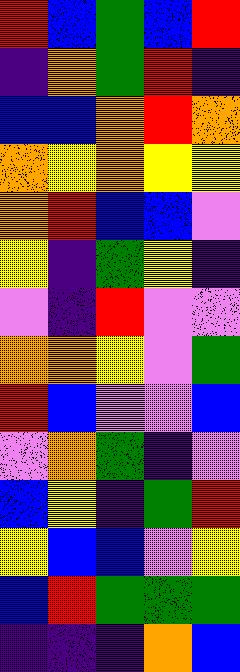[["red", "blue", "green", "blue", "red"], ["indigo", "orange", "green", "red", "indigo"], ["blue", "blue", "orange", "red", "orange"], ["orange", "yellow", "orange", "yellow", "yellow"], ["orange", "red", "blue", "blue", "violet"], ["yellow", "indigo", "green", "yellow", "indigo"], ["violet", "indigo", "red", "violet", "violet"], ["orange", "orange", "yellow", "violet", "green"], ["red", "blue", "violet", "violet", "blue"], ["violet", "orange", "green", "indigo", "violet"], ["blue", "yellow", "indigo", "green", "red"], ["yellow", "blue", "blue", "violet", "yellow"], ["blue", "red", "green", "green", "green"], ["indigo", "indigo", "indigo", "orange", "blue"]]